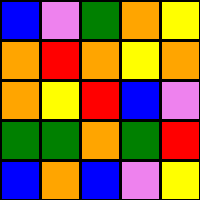[["blue", "violet", "green", "orange", "yellow"], ["orange", "red", "orange", "yellow", "orange"], ["orange", "yellow", "red", "blue", "violet"], ["green", "green", "orange", "green", "red"], ["blue", "orange", "blue", "violet", "yellow"]]